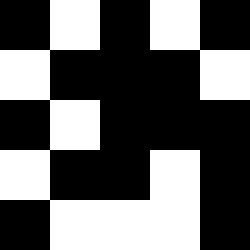[["black", "white", "black", "white", "black"], ["white", "black", "black", "black", "white"], ["black", "white", "black", "black", "black"], ["white", "black", "black", "white", "black"], ["black", "white", "white", "white", "black"]]